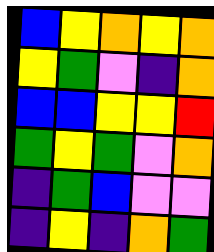[["blue", "yellow", "orange", "yellow", "orange"], ["yellow", "green", "violet", "indigo", "orange"], ["blue", "blue", "yellow", "yellow", "red"], ["green", "yellow", "green", "violet", "orange"], ["indigo", "green", "blue", "violet", "violet"], ["indigo", "yellow", "indigo", "orange", "green"]]